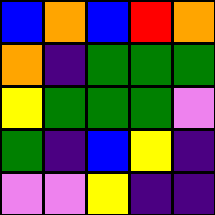[["blue", "orange", "blue", "red", "orange"], ["orange", "indigo", "green", "green", "green"], ["yellow", "green", "green", "green", "violet"], ["green", "indigo", "blue", "yellow", "indigo"], ["violet", "violet", "yellow", "indigo", "indigo"]]